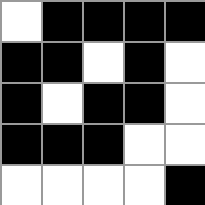[["white", "black", "black", "black", "black"], ["black", "black", "white", "black", "white"], ["black", "white", "black", "black", "white"], ["black", "black", "black", "white", "white"], ["white", "white", "white", "white", "black"]]